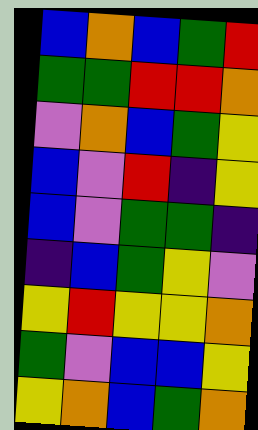[["blue", "orange", "blue", "green", "red"], ["green", "green", "red", "red", "orange"], ["violet", "orange", "blue", "green", "yellow"], ["blue", "violet", "red", "indigo", "yellow"], ["blue", "violet", "green", "green", "indigo"], ["indigo", "blue", "green", "yellow", "violet"], ["yellow", "red", "yellow", "yellow", "orange"], ["green", "violet", "blue", "blue", "yellow"], ["yellow", "orange", "blue", "green", "orange"]]